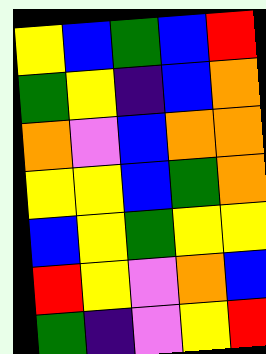[["yellow", "blue", "green", "blue", "red"], ["green", "yellow", "indigo", "blue", "orange"], ["orange", "violet", "blue", "orange", "orange"], ["yellow", "yellow", "blue", "green", "orange"], ["blue", "yellow", "green", "yellow", "yellow"], ["red", "yellow", "violet", "orange", "blue"], ["green", "indigo", "violet", "yellow", "red"]]